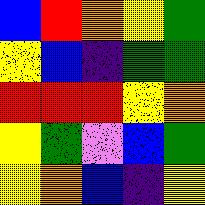[["blue", "red", "orange", "yellow", "green"], ["yellow", "blue", "indigo", "green", "green"], ["red", "red", "red", "yellow", "orange"], ["yellow", "green", "violet", "blue", "green"], ["yellow", "orange", "blue", "indigo", "yellow"]]